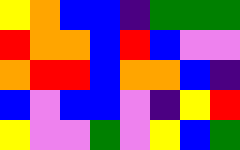[["yellow", "orange", "blue", "blue", "indigo", "green", "green", "green"], ["red", "orange", "orange", "blue", "red", "blue", "violet", "violet"], ["orange", "red", "red", "blue", "orange", "orange", "blue", "indigo"], ["blue", "violet", "blue", "blue", "violet", "indigo", "yellow", "red"], ["yellow", "violet", "violet", "green", "violet", "yellow", "blue", "green"]]